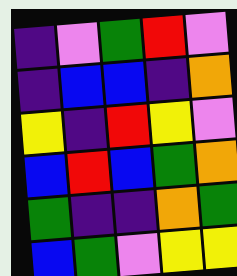[["indigo", "violet", "green", "red", "violet"], ["indigo", "blue", "blue", "indigo", "orange"], ["yellow", "indigo", "red", "yellow", "violet"], ["blue", "red", "blue", "green", "orange"], ["green", "indigo", "indigo", "orange", "green"], ["blue", "green", "violet", "yellow", "yellow"]]